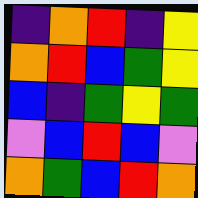[["indigo", "orange", "red", "indigo", "yellow"], ["orange", "red", "blue", "green", "yellow"], ["blue", "indigo", "green", "yellow", "green"], ["violet", "blue", "red", "blue", "violet"], ["orange", "green", "blue", "red", "orange"]]